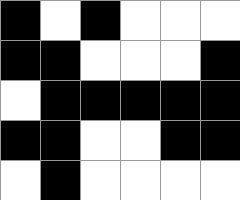[["black", "white", "black", "white", "white", "white"], ["black", "black", "white", "white", "white", "black"], ["white", "black", "black", "black", "black", "black"], ["black", "black", "white", "white", "black", "black"], ["white", "black", "white", "white", "white", "white"]]